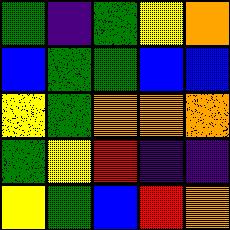[["green", "indigo", "green", "yellow", "orange"], ["blue", "green", "green", "blue", "blue"], ["yellow", "green", "orange", "orange", "orange"], ["green", "yellow", "red", "indigo", "indigo"], ["yellow", "green", "blue", "red", "orange"]]